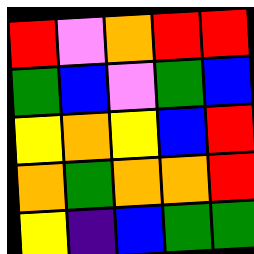[["red", "violet", "orange", "red", "red"], ["green", "blue", "violet", "green", "blue"], ["yellow", "orange", "yellow", "blue", "red"], ["orange", "green", "orange", "orange", "red"], ["yellow", "indigo", "blue", "green", "green"]]